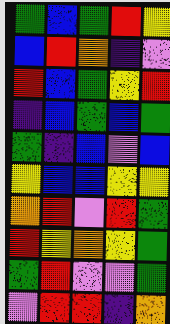[["green", "blue", "green", "red", "yellow"], ["blue", "red", "orange", "indigo", "violet"], ["red", "blue", "green", "yellow", "red"], ["indigo", "blue", "green", "blue", "green"], ["green", "indigo", "blue", "violet", "blue"], ["yellow", "blue", "blue", "yellow", "yellow"], ["orange", "red", "violet", "red", "green"], ["red", "yellow", "orange", "yellow", "green"], ["green", "red", "violet", "violet", "green"], ["violet", "red", "red", "indigo", "orange"]]